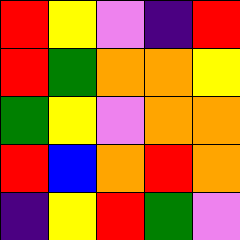[["red", "yellow", "violet", "indigo", "red"], ["red", "green", "orange", "orange", "yellow"], ["green", "yellow", "violet", "orange", "orange"], ["red", "blue", "orange", "red", "orange"], ["indigo", "yellow", "red", "green", "violet"]]